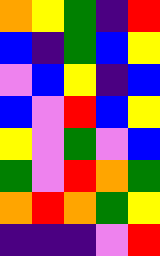[["orange", "yellow", "green", "indigo", "red"], ["blue", "indigo", "green", "blue", "yellow"], ["violet", "blue", "yellow", "indigo", "blue"], ["blue", "violet", "red", "blue", "yellow"], ["yellow", "violet", "green", "violet", "blue"], ["green", "violet", "red", "orange", "green"], ["orange", "red", "orange", "green", "yellow"], ["indigo", "indigo", "indigo", "violet", "red"]]